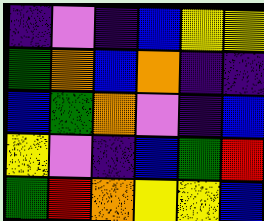[["indigo", "violet", "indigo", "blue", "yellow", "yellow"], ["green", "orange", "blue", "orange", "indigo", "indigo"], ["blue", "green", "orange", "violet", "indigo", "blue"], ["yellow", "violet", "indigo", "blue", "green", "red"], ["green", "red", "orange", "yellow", "yellow", "blue"]]